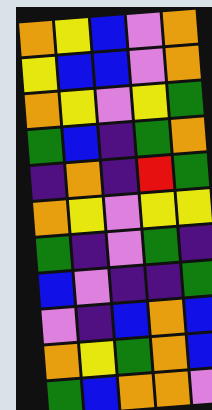[["orange", "yellow", "blue", "violet", "orange"], ["yellow", "blue", "blue", "violet", "orange"], ["orange", "yellow", "violet", "yellow", "green"], ["green", "blue", "indigo", "green", "orange"], ["indigo", "orange", "indigo", "red", "green"], ["orange", "yellow", "violet", "yellow", "yellow"], ["green", "indigo", "violet", "green", "indigo"], ["blue", "violet", "indigo", "indigo", "green"], ["violet", "indigo", "blue", "orange", "blue"], ["orange", "yellow", "green", "orange", "blue"], ["green", "blue", "orange", "orange", "violet"]]